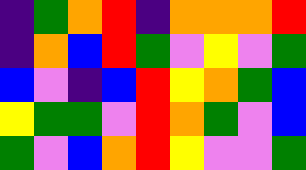[["indigo", "green", "orange", "red", "indigo", "orange", "orange", "orange", "red"], ["indigo", "orange", "blue", "red", "green", "violet", "yellow", "violet", "green"], ["blue", "violet", "indigo", "blue", "red", "yellow", "orange", "green", "blue"], ["yellow", "green", "green", "violet", "red", "orange", "green", "violet", "blue"], ["green", "violet", "blue", "orange", "red", "yellow", "violet", "violet", "green"]]